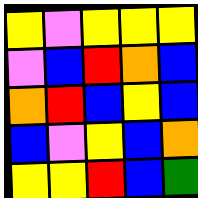[["yellow", "violet", "yellow", "yellow", "yellow"], ["violet", "blue", "red", "orange", "blue"], ["orange", "red", "blue", "yellow", "blue"], ["blue", "violet", "yellow", "blue", "orange"], ["yellow", "yellow", "red", "blue", "green"]]